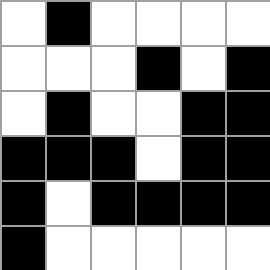[["white", "black", "white", "white", "white", "white"], ["white", "white", "white", "black", "white", "black"], ["white", "black", "white", "white", "black", "black"], ["black", "black", "black", "white", "black", "black"], ["black", "white", "black", "black", "black", "black"], ["black", "white", "white", "white", "white", "white"]]